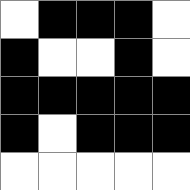[["white", "black", "black", "black", "white"], ["black", "white", "white", "black", "white"], ["black", "black", "black", "black", "black"], ["black", "white", "black", "black", "black"], ["white", "white", "white", "white", "white"]]